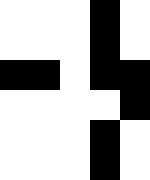[["white", "white", "white", "black", "white"], ["white", "white", "white", "black", "white"], ["black", "black", "white", "black", "black"], ["white", "white", "white", "white", "black"], ["white", "white", "white", "black", "white"], ["white", "white", "white", "black", "white"]]